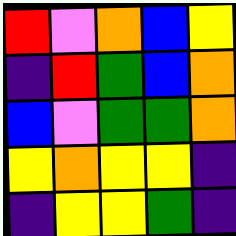[["red", "violet", "orange", "blue", "yellow"], ["indigo", "red", "green", "blue", "orange"], ["blue", "violet", "green", "green", "orange"], ["yellow", "orange", "yellow", "yellow", "indigo"], ["indigo", "yellow", "yellow", "green", "indigo"]]